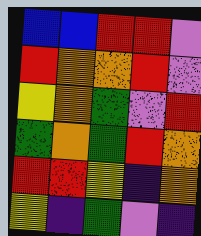[["blue", "blue", "red", "red", "violet"], ["red", "orange", "orange", "red", "violet"], ["yellow", "orange", "green", "violet", "red"], ["green", "orange", "green", "red", "orange"], ["red", "red", "yellow", "indigo", "orange"], ["yellow", "indigo", "green", "violet", "indigo"]]